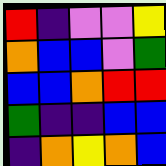[["red", "indigo", "violet", "violet", "yellow"], ["orange", "blue", "blue", "violet", "green"], ["blue", "blue", "orange", "red", "red"], ["green", "indigo", "indigo", "blue", "blue"], ["indigo", "orange", "yellow", "orange", "blue"]]